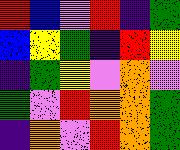[["red", "blue", "violet", "red", "indigo", "green"], ["blue", "yellow", "green", "indigo", "red", "yellow"], ["indigo", "green", "yellow", "violet", "orange", "violet"], ["green", "violet", "red", "orange", "orange", "green"], ["indigo", "orange", "violet", "red", "orange", "green"]]